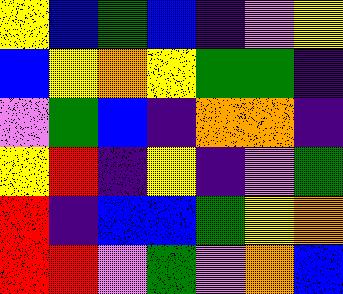[["yellow", "blue", "green", "blue", "indigo", "violet", "yellow"], ["blue", "yellow", "orange", "yellow", "green", "green", "indigo"], ["violet", "green", "blue", "indigo", "orange", "orange", "indigo"], ["yellow", "red", "indigo", "yellow", "indigo", "violet", "green"], ["red", "indigo", "blue", "blue", "green", "yellow", "orange"], ["red", "red", "violet", "green", "violet", "orange", "blue"]]